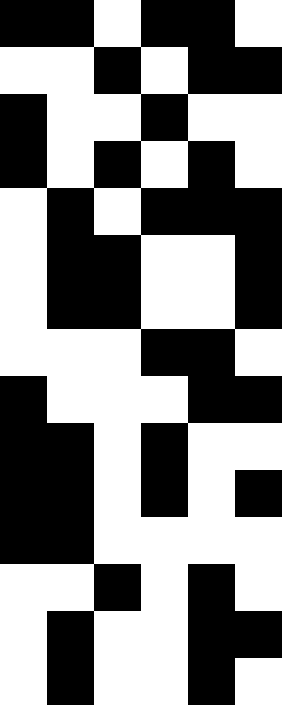[["black", "black", "white", "black", "black", "white"], ["white", "white", "black", "white", "black", "black"], ["black", "white", "white", "black", "white", "white"], ["black", "white", "black", "white", "black", "white"], ["white", "black", "white", "black", "black", "black"], ["white", "black", "black", "white", "white", "black"], ["white", "black", "black", "white", "white", "black"], ["white", "white", "white", "black", "black", "white"], ["black", "white", "white", "white", "black", "black"], ["black", "black", "white", "black", "white", "white"], ["black", "black", "white", "black", "white", "black"], ["black", "black", "white", "white", "white", "white"], ["white", "white", "black", "white", "black", "white"], ["white", "black", "white", "white", "black", "black"], ["white", "black", "white", "white", "black", "white"]]